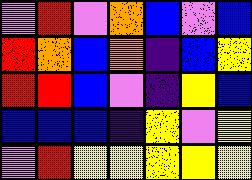[["violet", "red", "violet", "orange", "blue", "violet", "blue"], ["red", "orange", "blue", "orange", "indigo", "blue", "yellow"], ["red", "red", "blue", "violet", "indigo", "yellow", "blue"], ["blue", "blue", "blue", "indigo", "yellow", "violet", "yellow"], ["violet", "red", "yellow", "yellow", "yellow", "yellow", "yellow"]]